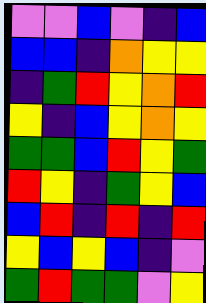[["violet", "violet", "blue", "violet", "indigo", "blue"], ["blue", "blue", "indigo", "orange", "yellow", "yellow"], ["indigo", "green", "red", "yellow", "orange", "red"], ["yellow", "indigo", "blue", "yellow", "orange", "yellow"], ["green", "green", "blue", "red", "yellow", "green"], ["red", "yellow", "indigo", "green", "yellow", "blue"], ["blue", "red", "indigo", "red", "indigo", "red"], ["yellow", "blue", "yellow", "blue", "indigo", "violet"], ["green", "red", "green", "green", "violet", "yellow"]]